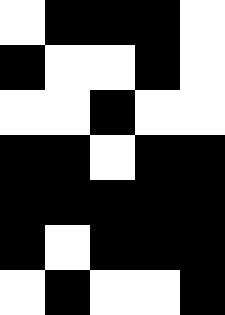[["white", "black", "black", "black", "white"], ["black", "white", "white", "black", "white"], ["white", "white", "black", "white", "white"], ["black", "black", "white", "black", "black"], ["black", "black", "black", "black", "black"], ["black", "white", "black", "black", "black"], ["white", "black", "white", "white", "black"]]